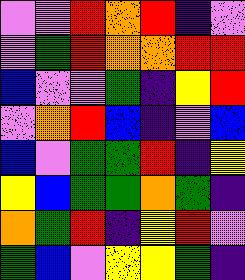[["violet", "violet", "red", "orange", "red", "indigo", "violet"], ["violet", "green", "red", "orange", "orange", "red", "red"], ["blue", "violet", "violet", "green", "indigo", "yellow", "red"], ["violet", "orange", "red", "blue", "indigo", "violet", "blue"], ["blue", "violet", "green", "green", "red", "indigo", "yellow"], ["yellow", "blue", "green", "green", "orange", "green", "indigo"], ["orange", "green", "red", "indigo", "yellow", "red", "violet"], ["green", "blue", "violet", "yellow", "yellow", "green", "indigo"]]